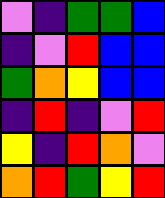[["violet", "indigo", "green", "green", "blue"], ["indigo", "violet", "red", "blue", "blue"], ["green", "orange", "yellow", "blue", "blue"], ["indigo", "red", "indigo", "violet", "red"], ["yellow", "indigo", "red", "orange", "violet"], ["orange", "red", "green", "yellow", "red"]]